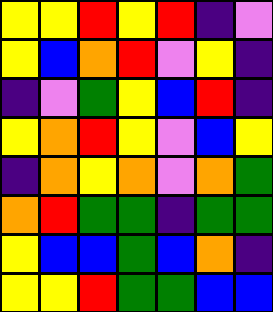[["yellow", "yellow", "red", "yellow", "red", "indigo", "violet"], ["yellow", "blue", "orange", "red", "violet", "yellow", "indigo"], ["indigo", "violet", "green", "yellow", "blue", "red", "indigo"], ["yellow", "orange", "red", "yellow", "violet", "blue", "yellow"], ["indigo", "orange", "yellow", "orange", "violet", "orange", "green"], ["orange", "red", "green", "green", "indigo", "green", "green"], ["yellow", "blue", "blue", "green", "blue", "orange", "indigo"], ["yellow", "yellow", "red", "green", "green", "blue", "blue"]]